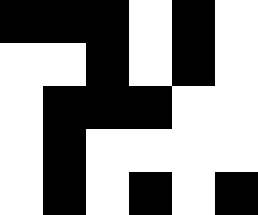[["black", "black", "black", "white", "black", "white"], ["white", "white", "black", "white", "black", "white"], ["white", "black", "black", "black", "white", "white"], ["white", "black", "white", "white", "white", "white"], ["white", "black", "white", "black", "white", "black"]]